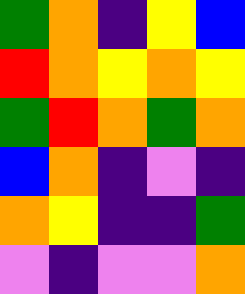[["green", "orange", "indigo", "yellow", "blue"], ["red", "orange", "yellow", "orange", "yellow"], ["green", "red", "orange", "green", "orange"], ["blue", "orange", "indigo", "violet", "indigo"], ["orange", "yellow", "indigo", "indigo", "green"], ["violet", "indigo", "violet", "violet", "orange"]]